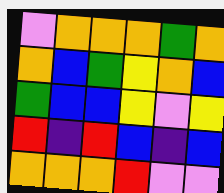[["violet", "orange", "orange", "orange", "green", "orange"], ["orange", "blue", "green", "yellow", "orange", "blue"], ["green", "blue", "blue", "yellow", "violet", "yellow"], ["red", "indigo", "red", "blue", "indigo", "blue"], ["orange", "orange", "orange", "red", "violet", "violet"]]